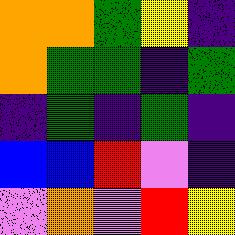[["orange", "orange", "green", "yellow", "indigo"], ["orange", "green", "green", "indigo", "green"], ["indigo", "green", "indigo", "green", "indigo"], ["blue", "blue", "red", "violet", "indigo"], ["violet", "orange", "violet", "red", "yellow"]]